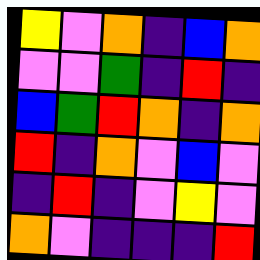[["yellow", "violet", "orange", "indigo", "blue", "orange"], ["violet", "violet", "green", "indigo", "red", "indigo"], ["blue", "green", "red", "orange", "indigo", "orange"], ["red", "indigo", "orange", "violet", "blue", "violet"], ["indigo", "red", "indigo", "violet", "yellow", "violet"], ["orange", "violet", "indigo", "indigo", "indigo", "red"]]